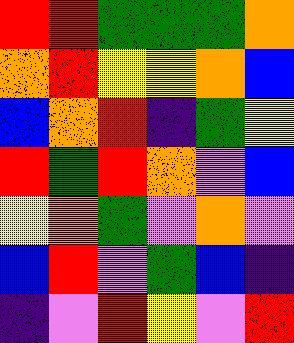[["red", "red", "green", "green", "green", "orange"], ["orange", "red", "yellow", "yellow", "orange", "blue"], ["blue", "orange", "red", "indigo", "green", "yellow"], ["red", "green", "red", "orange", "violet", "blue"], ["yellow", "orange", "green", "violet", "orange", "violet"], ["blue", "red", "violet", "green", "blue", "indigo"], ["indigo", "violet", "red", "yellow", "violet", "red"]]